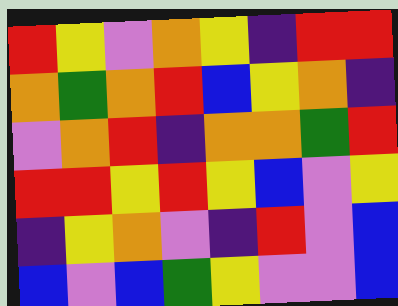[["red", "yellow", "violet", "orange", "yellow", "indigo", "red", "red"], ["orange", "green", "orange", "red", "blue", "yellow", "orange", "indigo"], ["violet", "orange", "red", "indigo", "orange", "orange", "green", "red"], ["red", "red", "yellow", "red", "yellow", "blue", "violet", "yellow"], ["indigo", "yellow", "orange", "violet", "indigo", "red", "violet", "blue"], ["blue", "violet", "blue", "green", "yellow", "violet", "violet", "blue"]]